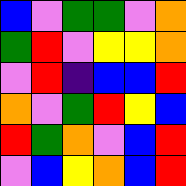[["blue", "violet", "green", "green", "violet", "orange"], ["green", "red", "violet", "yellow", "yellow", "orange"], ["violet", "red", "indigo", "blue", "blue", "red"], ["orange", "violet", "green", "red", "yellow", "blue"], ["red", "green", "orange", "violet", "blue", "red"], ["violet", "blue", "yellow", "orange", "blue", "red"]]